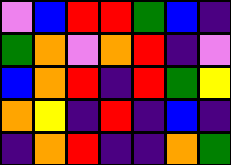[["violet", "blue", "red", "red", "green", "blue", "indigo"], ["green", "orange", "violet", "orange", "red", "indigo", "violet"], ["blue", "orange", "red", "indigo", "red", "green", "yellow"], ["orange", "yellow", "indigo", "red", "indigo", "blue", "indigo"], ["indigo", "orange", "red", "indigo", "indigo", "orange", "green"]]